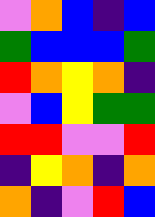[["violet", "orange", "blue", "indigo", "blue"], ["green", "blue", "blue", "blue", "green"], ["red", "orange", "yellow", "orange", "indigo"], ["violet", "blue", "yellow", "green", "green"], ["red", "red", "violet", "violet", "red"], ["indigo", "yellow", "orange", "indigo", "orange"], ["orange", "indigo", "violet", "red", "blue"]]